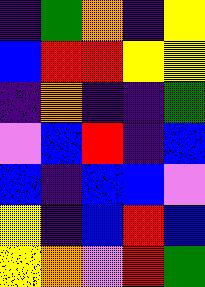[["indigo", "green", "orange", "indigo", "yellow"], ["blue", "red", "red", "yellow", "yellow"], ["indigo", "orange", "indigo", "indigo", "green"], ["violet", "blue", "red", "indigo", "blue"], ["blue", "indigo", "blue", "blue", "violet"], ["yellow", "indigo", "blue", "red", "blue"], ["yellow", "orange", "violet", "red", "green"]]